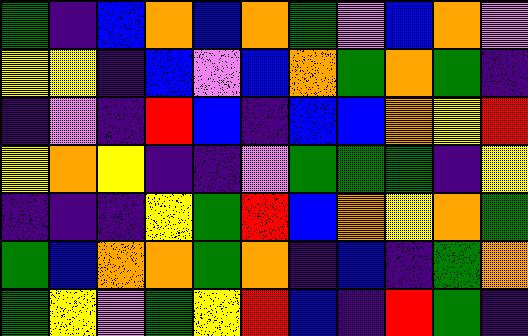[["green", "indigo", "blue", "orange", "blue", "orange", "green", "violet", "blue", "orange", "violet"], ["yellow", "yellow", "indigo", "blue", "violet", "blue", "orange", "green", "orange", "green", "indigo"], ["indigo", "violet", "indigo", "red", "blue", "indigo", "blue", "blue", "orange", "yellow", "red"], ["yellow", "orange", "yellow", "indigo", "indigo", "violet", "green", "green", "green", "indigo", "yellow"], ["indigo", "indigo", "indigo", "yellow", "green", "red", "blue", "orange", "yellow", "orange", "green"], ["green", "blue", "orange", "orange", "green", "orange", "indigo", "blue", "indigo", "green", "orange"], ["green", "yellow", "violet", "green", "yellow", "red", "blue", "indigo", "red", "green", "indigo"]]